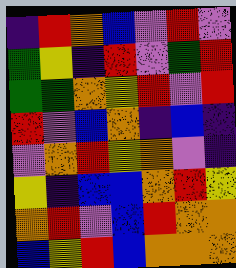[["indigo", "red", "orange", "blue", "violet", "red", "violet"], ["green", "yellow", "indigo", "red", "violet", "green", "red"], ["green", "green", "orange", "yellow", "red", "violet", "red"], ["red", "violet", "blue", "orange", "indigo", "blue", "indigo"], ["violet", "orange", "red", "yellow", "orange", "violet", "indigo"], ["yellow", "indigo", "blue", "blue", "orange", "red", "yellow"], ["orange", "red", "violet", "blue", "red", "orange", "orange"], ["blue", "yellow", "red", "blue", "orange", "orange", "orange"]]